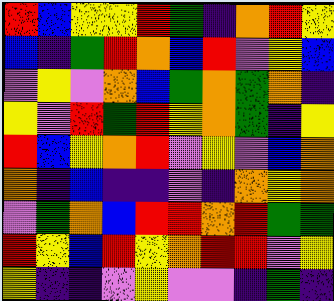[["red", "blue", "yellow", "yellow", "red", "green", "indigo", "orange", "red", "yellow"], ["blue", "indigo", "green", "red", "orange", "blue", "red", "violet", "yellow", "blue"], ["violet", "yellow", "violet", "orange", "blue", "green", "orange", "green", "orange", "indigo"], ["yellow", "violet", "red", "green", "red", "yellow", "orange", "green", "indigo", "yellow"], ["red", "blue", "yellow", "orange", "red", "violet", "yellow", "violet", "blue", "orange"], ["orange", "indigo", "blue", "indigo", "indigo", "violet", "indigo", "orange", "yellow", "orange"], ["violet", "green", "orange", "blue", "red", "red", "orange", "red", "green", "green"], ["red", "yellow", "blue", "red", "yellow", "orange", "red", "red", "violet", "yellow"], ["yellow", "indigo", "indigo", "violet", "yellow", "violet", "violet", "indigo", "green", "indigo"]]